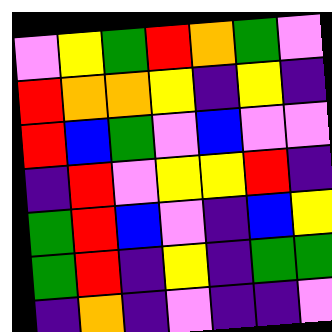[["violet", "yellow", "green", "red", "orange", "green", "violet"], ["red", "orange", "orange", "yellow", "indigo", "yellow", "indigo"], ["red", "blue", "green", "violet", "blue", "violet", "violet"], ["indigo", "red", "violet", "yellow", "yellow", "red", "indigo"], ["green", "red", "blue", "violet", "indigo", "blue", "yellow"], ["green", "red", "indigo", "yellow", "indigo", "green", "green"], ["indigo", "orange", "indigo", "violet", "indigo", "indigo", "violet"]]